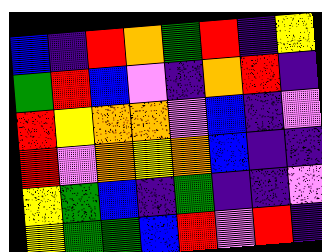[["blue", "indigo", "red", "orange", "green", "red", "indigo", "yellow"], ["green", "red", "blue", "violet", "indigo", "orange", "red", "indigo"], ["red", "yellow", "orange", "orange", "violet", "blue", "indigo", "violet"], ["red", "violet", "orange", "yellow", "orange", "blue", "indigo", "indigo"], ["yellow", "green", "blue", "indigo", "green", "indigo", "indigo", "violet"], ["yellow", "green", "green", "blue", "red", "violet", "red", "indigo"]]